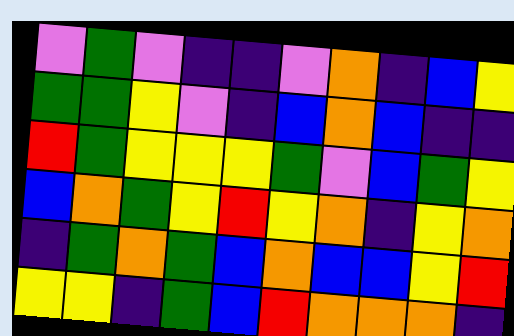[["violet", "green", "violet", "indigo", "indigo", "violet", "orange", "indigo", "blue", "yellow"], ["green", "green", "yellow", "violet", "indigo", "blue", "orange", "blue", "indigo", "indigo"], ["red", "green", "yellow", "yellow", "yellow", "green", "violet", "blue", "green", "yellow"], ["blue", "orange", "green", "yellow", "red", "yellow", "orange", "indigo", "yellow", "orange"], ["indigo", "green", "orange", "green", "blue", "orange", "blue", "blue", "yellow", "red"], ["yellow", "yellow", "indigo", "green", "blue", "red", "orange", "orange", "orange", "indigo"]]